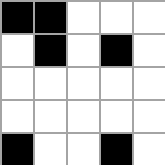[["black", "black", "white", "white", "white"], ["white", "black", "white", "black", "white"], ["white", "white", "white", "white", "white"], ["white", "white", "white", "white", "white"], ["black", "white", "white", "black", "white"]]